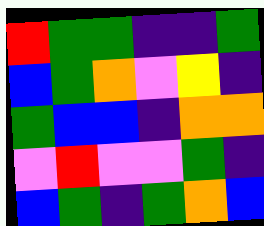[["red", "green", "green", "indigo", "indigo", "green"], ["blue", "green", "orange", "violet", "yellow", "indigo"], ["green", "blue", "blue", "indigo", "orange", "orange"], ["violet", "red", "violet", "violet", "green", "indigo"], ["blue", "green", "indigo", "green", "orange", "blue"]]